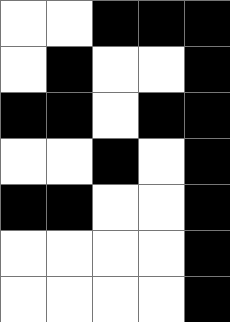[["white", "white", "black", "black", "black"], ["white", "black", "white", "white", "black"], ["black", "black", "white", "black", "black"], ["white", "white", "black", "white", "black"], ["black", "black", "white", "white", "black"], ["white", "white", "white", "white", "black"], ["white", "white", "white", "white", "black"]]